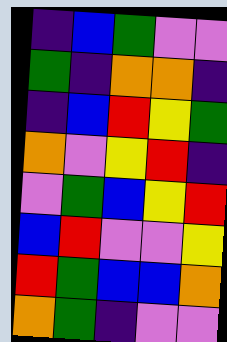[["indigo", "blue", "green", "violet", "violet"], ["green", "indigo", "orange", "orange", "indigo"], ["indigo", "blue", "red", "yellow", "green"], ["orange", "violet", "yellow", "red", "indigo"], ["violet", "green", "blue", "yellow", "red"], ["blue", "red", "violet", "violet", "yellow"], ["red", "green", "blue", "blue", "orange"], ["orange", "green", "indigo", "violet", "violet"]]